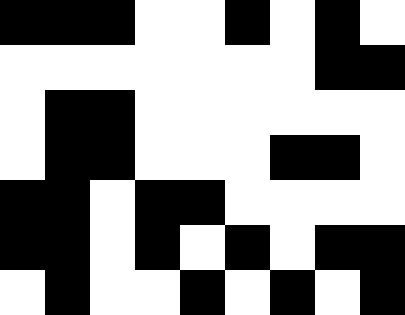[["black", "black", "black", "white", "white", "black", "white", "black", "white"], ["white", "white", "white", "white", "white", "white", "white", "black", "black"], ["white", "black", "black", "white", "white", "white", "white", "white", "white"], ["white", "black", "black", "white", "white", "white", "black", "black", "white"], ["black", "black", "white", "black", "black", "white", "white", "white", "white"], ["black", "black", "white", "black", "white", "black", "white", "black", "black"], ["white", "black", "white", "white", "black", "white", "black", "white", "black"]]